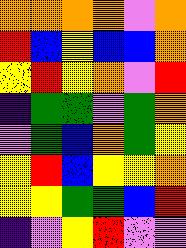[["orange", "orange", "orange", "orange", "violet", "orange"], ["red", "blue", "yellow", "blue", "blue", "orange"], ["yellow", "red", "yellow", "orange", "violet", "red"], ["indigo", "green", "green", "violet", "green", "orange"], ["violet", "green", "blue", "orange", "green", "yellow"], ["yellow", "red", "blue", "yellow", "yellow", "orange"], ["yellow", "yellow", "green", "green", "blue", "red"], ["indigo", "violet", "yellow", "red", "violet", "violet"]]